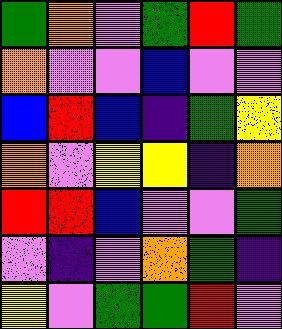[["green", "orange", "violet", "green", "red", "green"], ["orange", "violet", "violet", "blue", "violet", "violet"], ["blue", "red", "blue", "indigo", "green", "yellow"], ["orange", "violet", "yellow", "yellow", "indigo", "orange"], ["red", "red", "blue", "violet", "violet", "green"], ["violet", "indigo", "violet", "orange", "green", "indigo"], ["yellow", "violet", "green", "green", "red", "violet"]]